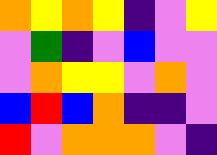[["orange", "yellow", "orange", "yellow", "indigo", "violet", "yellow"], ["violet", "green", "indigo", "violet", "blue", "violet", "violet"], ["violet", "orange", "yellow", "yellow", "violet", "orange", "violet"], ["blue", "red", "blue", "orange", "indigo", "indigo", "violet"], ["red", "violet", "orange", "orange", "orange", "violet", "indigo"]]